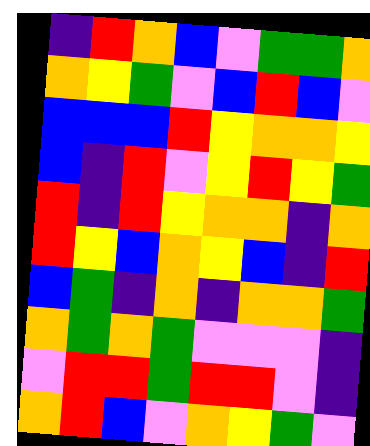[["indigo", "red", "orange", "blue", "violet", "green", "green", "orange"], ["orange", "yellow", "green", "violet", "blue", "red", "blue", "violet"], ["blue", "blue", "blue", "red", "yellow", "orange", "orange", "yellow"], ["blue", "indigo", "red", "violet", "yellow", "red", "yellow", "green"], ["red", "indigo", "red", "yellow", "orange", "orange", "indigo", "orange"], ["red", "yellow", "blue", "orange", "yellow", "blue", "indigo", "red"], ["blue", "green", "indigo", "orange", "indigo", "orange", "orange", "green"], ["orange", "green", "orange", "green", "violet", "violet", "violet", "indigo"], ["violet", "red", "red", "green", "red", "red", "violet", "indigo"], ["orange", "red", "blue", "violet", "orange", "yellow", "green", "violet"]]